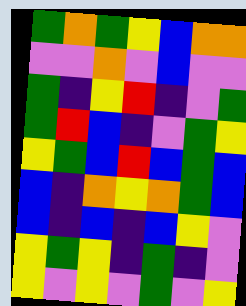[["green", "orange", "green", "yellow", "blue", "orange", "orange"], ["violet", "violet", "orange", "violet", "blue", "violet", "violet"], ["green", "indigo", "yellow", "red", "indigo", "violet", "green"], ["green", "red", "blue", "indigo", "violet", "green", "yellow"], ["yellow", "green", "blue", "red", "blue", "green", "blue"], ["blue", "indigo", "orange", "yellow", "orange", "green", "blue"], ["blue", "indigo", "blue", "indigo", "blue", "yellow", "violet"], ["yellow", "green", "yellow", "indigo", "green", "indigo", "violet"], ["yellow", "violet", "yellow", "violet", "green", "violet", "yellow"]]